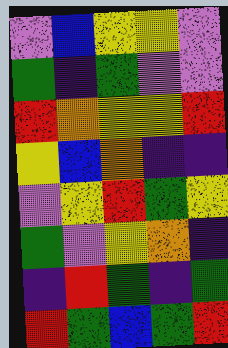[["violet", "blue", "yellow", "yellow", "violet"], ["green", "indigo", "green", "violet", "violet"], ["red", "orange", "yellow", "yellow", "red"], ["yellow", "blue", "orange", "indigo", "indigo"], ["violet", "yellow", "red", "green", "yellow"], ["green", "violet", "yellow", "orange", "indigo"], ["indigo", "red", "green", "indigo", "green"], ["red", "green", "blue", "green", "red"]]